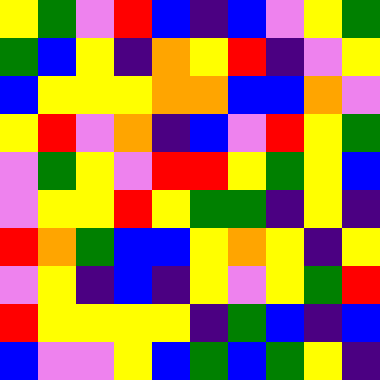[["yellow", "green", "violet", "red", "blue", "indigo", "blue", "violet", "yellow", "green"], ["green", "blue", "yellow", "indigo", "orange", "yellow", "red", "indigo", "violet", "yellow"], ["blue", "yellow", "yellow", "yellow", "orange", "orange", "blue", "blue", "orange", "violet"], ["yellow", "red", "violet", "orange", "indigo", "blue", "violet", "red", "yellow", "green"], ["violet", "green", "yellow", "violet", "red", "red", "yellow", "green", "yellow", "blue"], ["violet", "yellow", "yellow", "red", "yellow", "green", "green", "indigo", "yellow", "indigo"], ["red", "orange", "green", "blue", "blue", "yellow", "orange", "yellow", "indigo", "yellow"], ["violet", "yellow", "indigo", "blue", "indigo", "yellow", "violet", "yellow", "green", "red"], ["red", "yellow", "yellow", "yellow", "yellow", "indigo", "green", "blue", "indigo", "blue"], ["blue", "violet", "violet", "yellow", "blue", "green", "blue", "green", "yellow", "indigo"]]